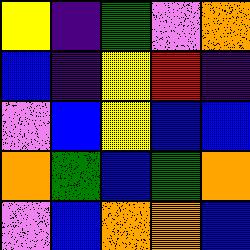[["yellow", "indigo", "green", "violet", "orange"], ["blue", "indigo", "yellow", "red", "indigo"], ["violet", "blue", "yellow", "blue", "blue"], ["orange", "green", "blue", "green", "orange"], ["violet", "blue", "orange", "orange", "blue"]]